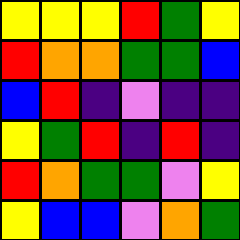[["yellow", "yellow", "yellow", "red", "green", "yellow"], ["red", "orange", "orange", "green", "green", "blue"], ["blue", "red", "indigo", "violet", "indigo", "indigo"], ["yellow", "green", "red", "indigo", "red", "indigo"], ["red", "orange", "green", "green", "violet", "yellow"], ["yellow", "blue", "blue", "violet", "orange", "green"]]